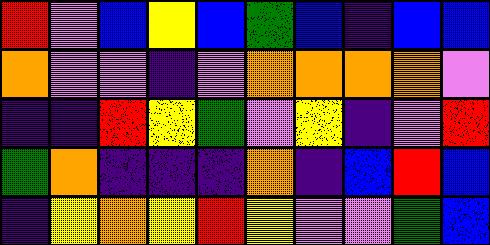[["red", "violet", "blue", "yellow", "blue", "green", "blue", "indigo", "blue", "blue"], ["orange", "violet", "violet", "indigo", "violet", "orange", "orange", "orange", "orange", "violet"], ["indigo", "indigo", "red", "yellow", "green", "violet", "yellow", "indigo", "violet", "red"], ["green", "orange", "indigo", "indigo", "indigo", "orange", "indigo", "blue", "red", "blue"], ["indigo", "yellow", "orange", "yellow", "red", "yellow", "violet", "violet", "green", "blue"]]